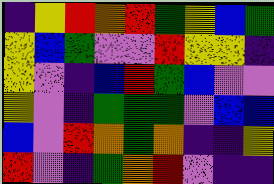[["indigo", "yellow", "red", "orange", "red", "green", "yellow", "blue", "green"], ["yellow", "blue", "green", "violet", "violet", "red", "yellow", "yellow", "indigo"], ["yellow", "violet", "indigo", "blue", "red", "green", "blue", "violet", "violet"], ["yellow", "violet", "indigo", "green", "green", "green", "violet", "blue", "blue"], ["blue", "violet", "red", "orange", "green", "orange", "indigo", "indigo", "yellow"], ["red", "violet", "indigo", "green", "orange", "red", "violet", "indigo", "indigo"]]